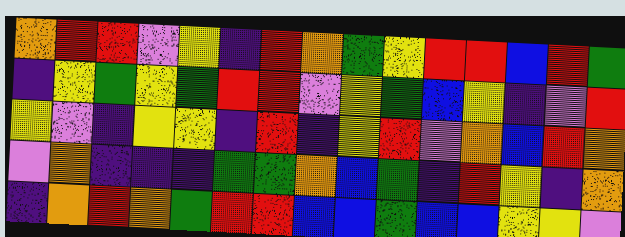[["orange", "red", "red", "violet", "yellow", "indigo", "red", "orange", "green", "yellow", "red", "red", "blue", "red", "green"], ["indigo", "yellow", "green", "yellow", "green", "red", "red", "violet", "yellow", "green", "blue", "yellow", "indigo", "violet", "red"], ["yellow", "violet", "indigo", "yellow", "yellow", "indigo", "red", "indigo", "yellow", "red", "violet", "orange", "blue", "red", "orange"], ["violet", "orange", "indigo", "indigo", "indigo", "green", "green", "orange", "blue", "green", "indigo", "red", "yellow", "indigo", "orange"], ["indigo", "orange", "red", "orange", "green", "red", "red", "blue", "blue", "green", "blue", "blue", "yellow", "yellow", "violet"]]